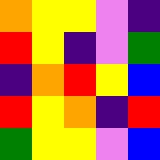[["orange", "yellow", "yellow", "violet", "indigo"], ["red", "yellow", "indigo", "violet", "green"], ["indigo", "orange", "red", "yellow", "blue"], ["red", "yellow", "orange", "indigo", "red"], ["green", "yellow", "yellow", "violet", "blue"]]